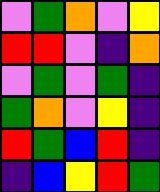[["violet", "green", "orange", "violet", "yellow"], ["red", "red", "violet", "indigo", "orange"], ["violet", "green", "violet", "green", "indigo"], ["green", "orange", "violet", "yellow", "indigo"], ["red", "green", "blue", "red", "indigo"], ["indigo", "blue", "yellow", "red", "green"]]